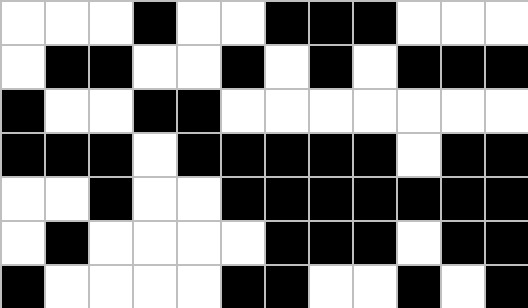[["white", "white", "white", "black", "white", "white", "black", "black", "black", "white", "white", "white"], ["white", "black", "black", "white", "white", "black", "white", "black", "white", "black", "black", "black"], ["black", "white", "white", "black", "black", "white", "white", "white", "white", "white", "white", "white"], ["black", "black", "black", "white", "black", "black", "black", "black", "black", "white", "black", "black"], ["white", "white", "black", "white", "white", "black", "black", "black", "black", "black", "black", "black"], ["white", "black", "white", "white", "white", "white", "black", "black", "black", "white", "black", "black"], ["black", "white", "white", "white", "white", "black", "black", "white", "white", "black", "white", "black"]]